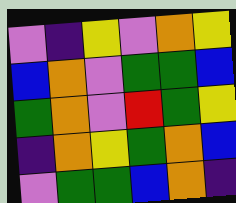[["violet", "indigo", "yellow", "violet", "orange", "yellow"], ["blue", "orange", "violet", "green", "green", "blue"], ["green", "orange", "violet", "red", "green", "yellow"], ["indigo", "orange", "yellow", "green", "orange", "blue"], ["violet", "green", "green", "blue", "orange", "indigo"]]